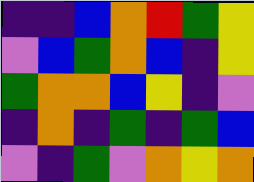[["indigo", "indigo", "blue", "orange", "red", "green", "yellow"], ["violet", "blue", "green", "orange", "blue", "indigo", "yellow"], ["green", "orange", "orange", "blue", "yellow", "indigo", "violet"], ["indigo", "orange", "indigo", "green", "indigo", "green", "blue"], ["violet", "indigo", "green", "violet", "orange", "yellow", "orange"]]